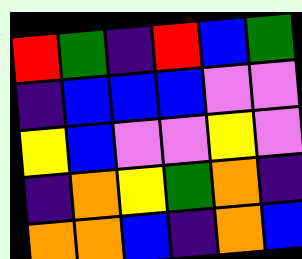[["red", "green", "indigo", "red", "blue", "green"], ["indigo", "blue", "blue", "blue", "violet", "violet"], ["yellow", "blue", "violet", "violet", "yellow", "violet"], ["indigo", "orange", "yellow", "green", "orange", "indigo"], ["orange", "orange", "blue", "indigo", "orange", "blue"]]